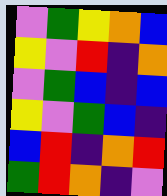[["violet", "green", "yellow", "orange", "blue"], ["yellow", "violet", "red", "indigo", "orange"], ["violet", "green", "blue", "indigo", "blue"], ["yellow", "violet", "green", "blue", "indigo"], ["blue", "red", "indigo", "orange", "red"], ["green", "red", "orange", "indigo", "violet"]]